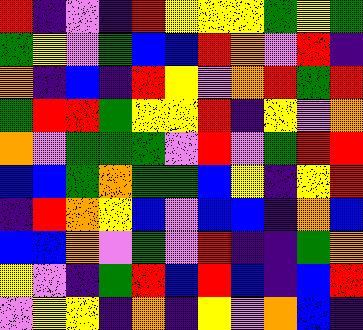[["red", "indigo", "violet", "indigo", "red", "yellow", "yellow", "yellow", "green", "yellow", "green"], ["green", "yellow", "violet", "green", "blue", "blue", "red", "orange", "violet", "red", "indigo"], ["orange", "indigo", "blue", "indigo", "red", "yellow", "violet", "orange", "red", "green", "red"], ["green", "red", "red", "green", "yellow", "yellow", "red", "indigo", "yellow", "violet", "orange"], ["orange", "violet", "green", "green", "green", "violet", "red", "violet", "green", "red", "red"], ["blue", "blue", "green", "orange", "green", "green", "blue", "yellow", "indigo", "yellow", "red"], ["indigo", "red", "orange", "yellow", "blue", "violet", "blue", "blue", "indigo", "orange", "blue"], ["blue", "blue", "orange", "violet", "green", "violet", "red", "indigo", "indigo", "green", "orange"], ["yellow", "violet", "indigo", "green", "red", "blue", "red", "blue", "indigo", "blue", "red"], ["violet", "yellow", "yellow", "indigo", "orange", "indigo", "yellow", "violet", "orange", "blue", "indigo"]]